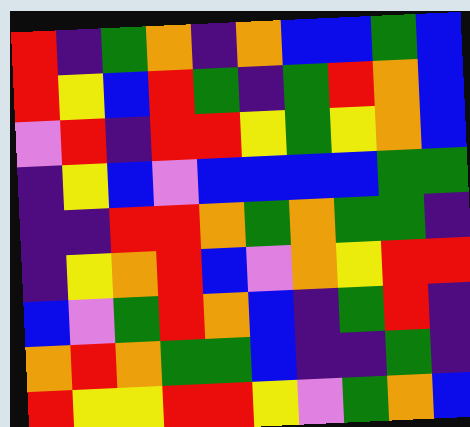[["red", "indigo", "green", "orange", "indigo", "orange", "blue", "blue", "green", "blue"], ["red", "yellow", "blue", "red", "green", "indigo", "green", "red", "orange", "blue"], ["violet", "red", "indigo", "red", "red", "yellow", "green", "yellow", "orange", "blue"], ["indigo", "yellow", "blue", "violet", "blue", "blue", "blue", "blue", "green", "green"], ["indigo", "indigo", "red", "red", "orange", "green", "orange", "green", "green", "indigo"], ["indigo", "yellow", "orange", "red", "blue", "violet", "orange", "yellow", "red", "red"], ["blue", "violet", "green", "red", "orange", "blue", "indigo", "green", "red", "indigo"], ["orange", "red", "orange", "green", "green", "blue", "indigo", "indigo", "green", "indigo"], ["red", "yellow", "yellow", "red", "red", "yellow", "violet", "green", "orange", "blue"]]